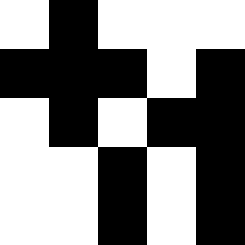[["white", "black", "white", "white", "white"], ["black", "black", "black", "white", "black"], ["white", "black", "white", "black", "black"], ["white", "white", "black", "white", "black"], ["white", "white", "black", "white", "black"]]